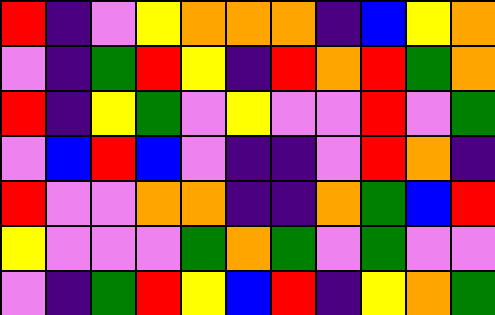[["red", "indigo", "violet", "yellow", "orange", "orange", "orange", "indigo", "blue", "yellow", "orange"], ["violet", "indigo", "green", "red", "yellow", "indigo", "red", "orange", "red", "green", "orange"], ["red", "indigo", "yellow", "green", "violet", "yellow", "violet", "violet", "red", "violet", "green"], ["violet", "blue", "red", "blue", "violet", "indigo", "indigo", "violet", "red", "orange", "indigo"], ["red", "violet", "violet", "orange", "orange", "indigo", "indigo", "orange", "green", "blue", "red"], ["yellow", "violet", "violet", "violet", "green", "orange", "green", "violet", "green", "violet", "violet"], ["violet", "indigo", "green", "red", "yellow", "blue", "red", "indigo", "yellow", "orange", "green"]]